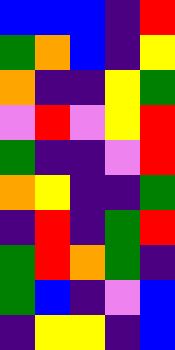[["blue", "blue", "blue", "indigo", "red"], ["green", "orange", "blue", "indigo", "yellow"], ["orange", "indigo", "indigo", "yellow", "green"], ["violet", "red", "violet", "yellow", "red"], ["green", "indigo", "indigo", "violet", "red"], ["orange", "yellow", "indigo", "indigo", "green"], ["indigo", "red", "indigo", "green", "red"], ["green", "red", "orange", "green", "indigo"], ["green", "blue", "indigo", "violet", "blue"], ["indigo", "yellow", "yellow", "indigo", "blue"]]